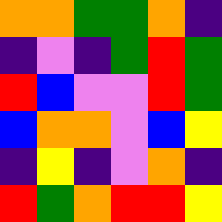[["orange", "orange", "green", "green", "orange", "indigo"], ["indigo", "violet", "indigo", "green", "red", "green"], ["red", "blue", "violet", "violet", "red", "green"], ["blue", "orange", "orange", "violet", "blue", "yellow"], ["indigo", "yellow", "indigo", "violet", "orange", "indigo"], ["red", "green", "orange", "red", "red", "yellow"]]